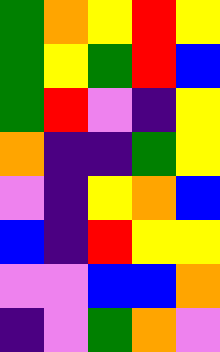[["green", "orange", "yellow", "red", "yellow"], ["green", "yellow", "green", "red", "blue"], ["green", "red", "violet", "indigo", "yellow"], ["orange", "indigo", "indigo", "green", "yellow"], ["violet", "indigo", "yellow", "orange", "blue"], ["blue", "indigo", "red", "yellow", "yellow"], ["violet", "violet", "blue", "blue", "orange"], ["indigo", "violet", "green", "orange", "violet"]]